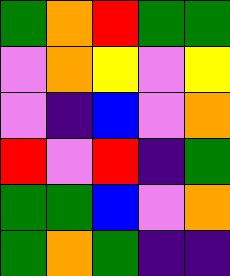[["green", "orange", "red", "green", "green"], ["violet", "orange", "yellow", "violet", "yellow"], ["violet", "indigo", "blue", "violet", "orange"], ["red", "violet", "red", "indigo", "green"], ["green", "green", "blue", "violet", "orange"], ["green", "orange", "green", "indigo", "indigo"]]